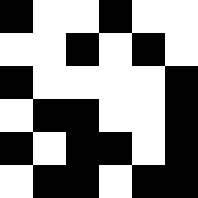[["black", "white", "white", "black", "white", "white"], ["white", "white", "black", "white", "black", "white"], ["black", "white", "white", "white", "white", "black"], ["white", "black", "black", "white", "white", "black"], ["black", "white", "black", "black", "white", "black"], ["white", "black", "black", "white", "black", "black"]]